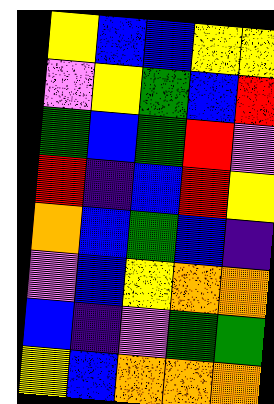[["yellow", "blue", "blue", "yellow", "yellow"], ["violet", "yellow", "green", "blue", "red"], ["green", "blue", "green", "red", "violet"], ["red", "indigo", "blue", "red", "yellow"], ["orange", "blue", "green", "blue", "indigo"], ["violet", "blue", "yellow", "orange", "orange"], ["blue", "indigo", "violet", "green", "green"], ["yellow", "blue", "orange", "orange", "orange"]]